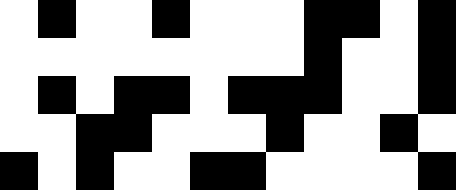[["white", "black", "white", "white", "black", "white", "white", "white", "black", "black", "white", "black"], ["white", "white", "white", "white", "white", "white", "white", "white", "black", "white", "white", "black"], ["white", "black", "white", "black", "black", "white", "black", "black", "black", "white", "white", "black"], ["white", "white", "black", "black", "white", "white", "white", "black", "white", "white", "black", "white"], ["black", "white", "black", "white", "white", "black", "black", "white", "white", "white", "white", "black"]]